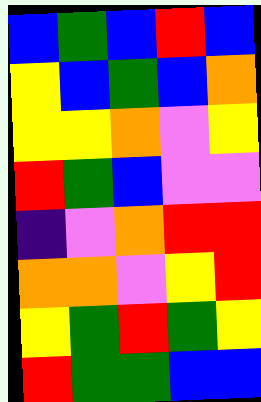[["blue", "green", "blue", "red", "blue"], ["yellow", "blue", "green", "blue", "orange"], ["yellow", "yellow", "orange", "violet", "yellow"], ["red", "green", "blue", "violet", "violet"], ["indigo", "violet", "orange", "red", "red"], ["orange", "orange", "violet", "yellow", "red"], ["yellow", "green", "red", "green", "yellow"], ["red", "green", "green", "blue", "blue"]]